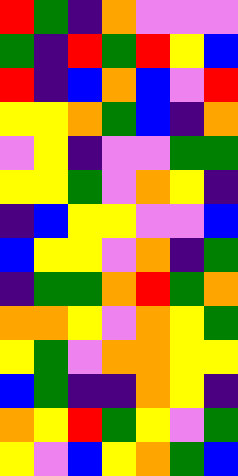[["red", "green", "indigo", "orange", "violet", "violet", "violet"], ["green", "indigo", "red", "green", "red", "yellow", "blue"], ["red", "indigo", "blue", "orange", "blue", "violet", "red"], ["yellow", "yellow", "orange", "green", "blue", "indigo", "orange"], ["violet", "yellow", "indigo", "violet", "violet", "green", "green"], ["yellow", "yellow", "green", "violet", "orange", "yellow", "indigo"], ["indigo", "blue", "yellow", "yellow", "violet", "violet", "blue"], ["blue", "yellow", "yellow", "violet", "orange", "indigo", "green"], ["indigo", "green", "green", "orange", "red", "green", "orange"], ["orange", "orange", "yellow", "violet", "orange", "yellow", "green"], ["yellow", "green", "violet", "orange", "orange", "yellow", "yellow"], ["blue", "green", "indigo", "indigo", "orange", "yellow", "indigo"], ["orange", "yellow", "red", "green", "yellow", "violet", "green"], ["yellow", "violet", "blue", "yellow", "orange", "green", "blue"]]